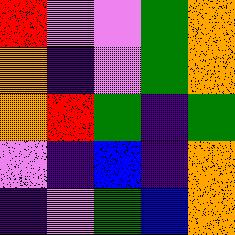[["red", "violet", "violet", "green", "orange"], ["orange", "indigo", "violet", "green", "orange"], ["orange", "red", "green", "indigo", "green"], ["violet", "indigo", "blue", "indigo", "orange"], ["indigo", "violet", "green", "blue", "orange"]]